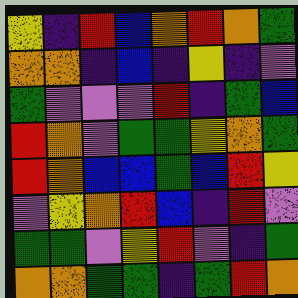[["yellow", "indigo", "red", "blue", "orange", "red", "orange", "green"], ["orange", "orange", "indigo", "blue", "indigo", "yellow", "indigo", "violet"], ["green", "violet", "violet", "violet", "red", "indigo", "green", "blue"], ["red", "orange", "violet", "green", "green", "yellow", "orange", "green"], ["red", "orange", "blue", "blue", "green", "blue", "red", "yellow"], ["violet", "yellow", "orange", "red", "blue", "indigo", "red", "violet"], ["green", "green", "violet", "yellow", "red", "violet", "indigo", "green"], ["orange", "orange", "green", "green", "indigo", "green", "red", "orange"]]